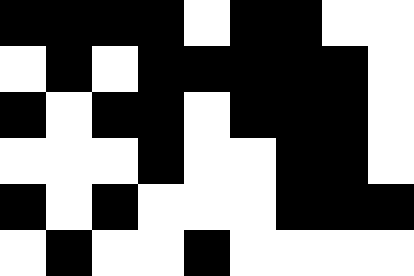[["black", "black", "black", "black", "white", "black", "black", "white", "white"], ["white", "black", "white", "black", "black", "black", "black", "black", "white"], ["black", "white", "black", "black", "white", "black", "black", "black", "white"], ["white", "white", "white", "black", "white", "white", "black", "black", "white"], ["black", "white", "black", "white", "white", "white", "black", "black", "black"], ["white", "black", "white", "white", "black", "white", "white", "white", "white"]]